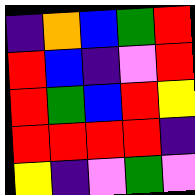[["indigo", "orange", "blue", "green", "red"], ["red", "blue", "indigo", "violet", "red"], ["red", "green", "blue", "red", "yellow"], ["red", "red", "red", "red", "indigo"], ["yellow", "indigo", "violet", "green", "violet"]]